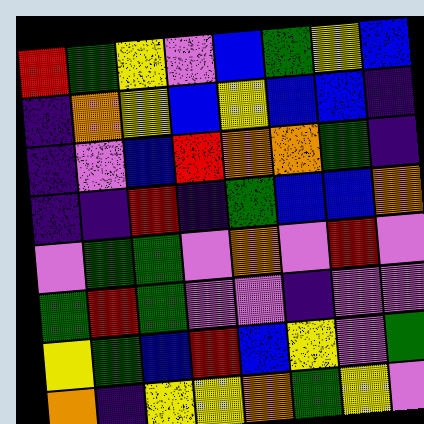[["red", "green", "yellow", "violet", "blue", "green", "yellow", "blue"], ["indigo", "orange", "yellow", "blue", "yellow", "blue", "blue", "indigo"], ["indigo", "violet", "blue", "red", "orange", "orange", "green", "indigo"], ["indigo", "indigo", "red", "indigo", "green", "blue", "blue", "orange"], ["violet", "green", "green", "violet", "orange", "violet", "red", "violet"], ["green", "red", "green", "violet", "violet", "indigo", "violet", "violet"], ["yellow", "green", "blue", "red", "blue", "yellow", "violet", "green"], ["orange", "indigo", "yellow", "yellow", "orange", "green", "yellow", "violet"]]